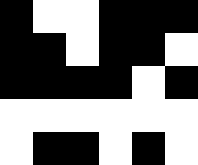[["black", "white", "white", "black", "black", "black"], ["black", "black", "white", "black", "black", "white"], ["black", "black", "black", "black", "white", "black"], ["white", "white", "white", "white", "white", "white"], ["white", "black", "black", "white", "black", "white"]]